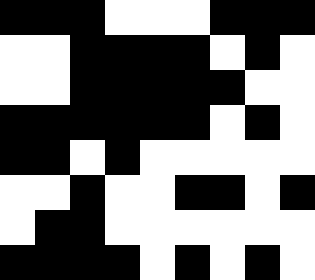[["black", "black", "black", "white", "white", "white", "black", "black", "black"], ["white", "white", "black", "black", "black", "black", "white", "black", "white"], ["white", "white", "black", "black", "black", "black", "black", "white", "white"], ["black", "black", "black", "black", "black", "black", "white", "black", "white"], ["black", "black", "white", "black", "white", "white", "white", "white", "white"], ["white", "white", "black", "white", "white", "black", "black", "white", "black"], ["white", "black", "black", "white", "white", "white", "white", "white", "white"], ["black", "black", "black", "black", "white", "black", "white", "black", "white"]]